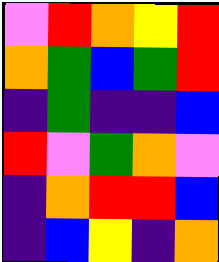[["violet", "red", "orange", "yellow", "red"], ["orange", "green", "blue", "green", "red"], ["indigo", "green", "indigo", "indigo", "blue"], ["red", "violet", "green", "orange", "violet"], ["indigo", "orange", "red", "red", "blue"], ["indigo", "blue", "yellow", "indigo", "orange"]]